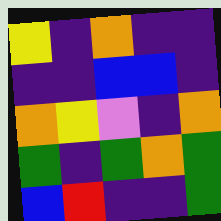[["yellow", "indigo", "orange", "indigo", "indigo"], ["indigo", "indigo", "blue", "blue", "indigo"], ["orange", "yellow", "violet", "indigo", "orange"], ["green", "indigo", "green", "orange", "green"], ["blue", "red", "indigo", "indigo", "green"]]